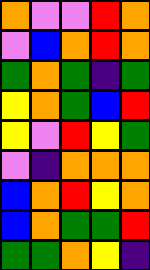[["orange", "violet", "violet", "red", "orange"], ["violet", "blue", "orange", "red", "orange"], ["green", "orange", "green", "indigo", "green"], ["yellow", "orange", "green", "blue", "red"], ["yellow", "violet", "red", "yellow", "green"], ["violet", "indigo", "orange", "orange", "orange"], ["blue", "orange", "red", "yellow", "orange"], ["blue", "orange", "green", "green", "red"], ["green", "green", "orange", "yellow", "indigo"]]